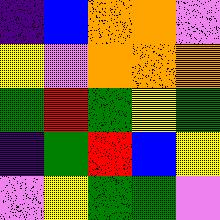[["indigo", "blue", "orange", "orange", "violet"], ["yellow", "violet", "orange", "orange", "orange"], ["green", "red", "green", "yellow", "green"], ["indigo", "green", "red", "blue", "yellow"], ["violet", "yellow", "green", "green", "violet"]]